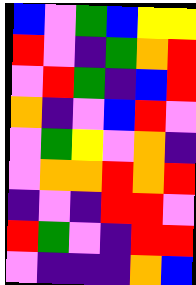[["blue", "violet", "green", "blue", "yellow", "yellow"], ["red", "violet", "indigo", "green", "orange", "red"], ["violet", "red", "green", "indigo", "blue", "red"], ["orange", "indigo", "violet", "blue", "red", "violet"], ["violet", "green", "yellow", "violet", "orange", "indigo"], ["violet", "orange", "orange", "red", "orange", "red"], ["indigo", "violet", "indigo", "red", "red", "violet"], ["red", "green", "violet", "indigo", "red", "red"], ["violet", "indigo", "indigo", "indigo", "orange", "blue"]]